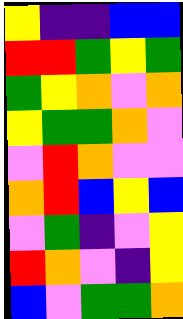[["yellow", "indigo", "indigo", "blue", "blue"], ["red", "red", "green", "yellow", "green"], ["green", "yellow", "orange", "violet", "orange"], ["yellow", "green", "green", "orange", "violet"], ["violet", "red", "orange", "violet", "violet"], ["orange", "red", "blue", "yellow", "blue"], ["violet", "green", "indigo", "violet", "yellow"], ["red", "orange", "violet", "indigo", "yellow"], ["blue", "violet", "green", "green", "orange"]]